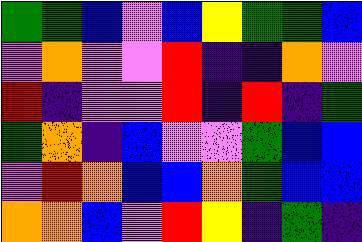[["green", "green", "blue", "violet", "blue", "yellow", "green", "green", "blue"], ["violet", "orange", "violet", "violet", "red", "indigo", "indigo", "orange", "violet"], ["red", "indigo", "violet", "violet", "red", "indigo", "red", "indigo", "green"], ["green", "orange", "indigo", "blue", "violet", "violet", "green", "blue", "blue"], ["violet", "red", "orange", "blue", "blue", "orange", "green", "blue", "blue"], ["orange", "orange", "blue", "violet", "red", "yellow", "indigo", "green", "indigo"]]